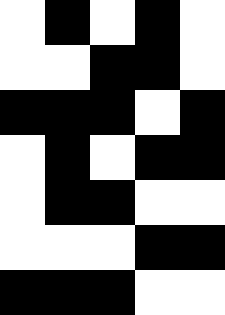[["white", "black", "white", "black", "white"], ["white", "white", "black", "black", "white"], ["black", "black", "black", "white", "black"], ["white", "black", "white", "black", "black"], ["white", "black", "black", "white", "white"], ["white", "white", "white", "black", "black"], ["black", "black", "black", "white", "white"]]